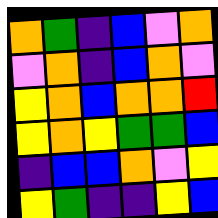[["orange", "green", "indigo", "blue", "violet", "orange"], ["violet", "orange", "indigo", "blue", "orange", "violet"], ["yellow", "orange", "blue", "orange", "orange", "red"], ["yellow", "orange", "yellow", "green", "green", "blue"], ["indigo", "blue", "blue", "orange", "violet", "yellow"], ["yellow", "green", "indigo", "indigo", "yellow", "blue"]]